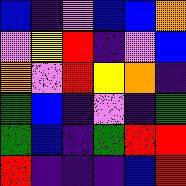[["blue", "indigo", "violet", "blue", "blue", "orange"], ["violet", "yellow", "red", "indigo", "violet", "blue"], ["orange", "violet", "red", "yellow", "orange", "indigo"], ["green", "blue", "indigo", "violet", "indigo", "green"], ["green", "blue", "indigo", "green", "red", "red"], ["red", "indigo", "indigo", "indigo", "blue", "red"]]